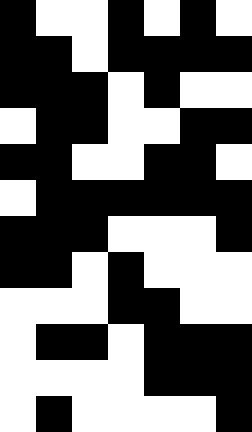[["black", "white", "white", "black", "white", "black", "white"], ["black", "black", "white", "black", "black", "black", "black"], ["black", "black", "black", "white", "black", "white", "white"], ["white", "black", "black", "white", "white", "black", "black"], ["black", "black", "white", "white", "black", "black", "white"], ["white", "black", "black", "black", "black", "black", "black"], ["black", "black", "black", "white", "white", "white", "black"], ["black", "black", "white", "black", "white", "white", "white"], ["white", "white", "white", "black", "black", "white", "white"], ["white", "black", "black", "white", "black", "black", "black"], ["white", "white", "white", "white", "black", "black", "black"], ["white", "black", "white", "white", "white", "white", "black"]]